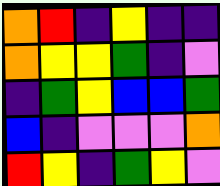[["orange", "red", "indigo", "yellow", "indigo", "indigo"], ["orange", "yellow", "yellow", "green", "indigo", "violet"], ["indigo", "green", "yellow", "blue", "blue", "green"], ["blue", "indigo", "violet", "violet", "violet", "orange"], ["red", "yellow", "indigo", "green", "yellow", "violet"]]